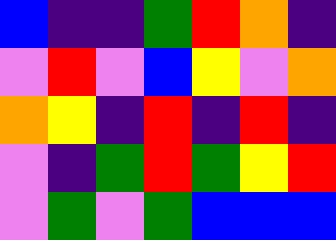[["blue", "indigo", "indigo", "green", "red", "orange", "indigo"], ["violet", "red", "violet", "blue", "yellow", "violet", "orange"], ["orange", "yellow", "indigo", "red", "indigo", "red", "indigo"], ["violet", "indigo", "green", "red", "green", "yellow", "red"], ["violet", "green", "violet", "green", "blue", "blue", "blue"]]